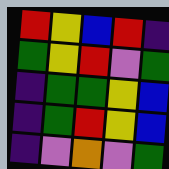[["red", "yellow", "blue", "red", "indigo"], ["green", "yellow", "red", "violet", "green"], ["indigo", "green", "green", "yellow", "blue"], ["indigo", "green", "red", "yellow", "blue"], ["indigo", "violet", "orange", "violet", "green"]]